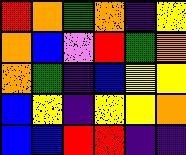[["red", "orange", "green", "orange", "indigo", "yellow"], ["orange", "blue", "violet", "red", "green", "orange"], ["orange", "green", "indigo", "blue", "yellow", "yellow"], ["blue", "yellow", "indigo", "yellow", "yellow", "orange"], ["blue", "blue", "red", "red", "indigo", "indigo"]]